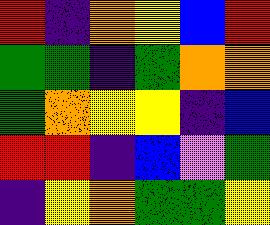[["red", "indigo", "orange", "yellow", "blue", "red"], ["green", "green", "indigo", "green", "orange", "orange"], ["green", "orange", "yellow", "yellow", "indigo", "blue"], ["red", "red", "indigo", "blue", "violet", "green"], ["indigo", "yellow", "orange", "green", "green", "yellow"]]